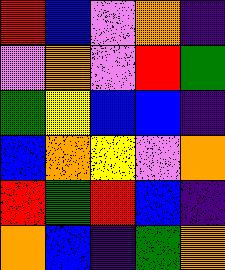[["red", "blue", "violet", "orange", "indigo"], ["violet", "orange", "violet", "red", "green"], ["green", "yellow", "blue", "blue", "indigo"], ["blue", "orange", "yellow", "violet", "orange"], ["red", "green", "red", "blue", "indigo"], ["orange", "blue", "indigo", "green", "orange"]]